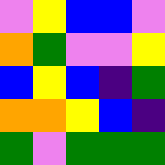[["violet", "yellow", "blue", "blue", "violet"], ["orange", "green", "violet", "violet", "yellow"], ["blue", "yellow", "blue", "indigo", "green"], ["orange", "orange", "yellow", "blue", "indigo"], ["green", "violet", "green", "green", "green"]]